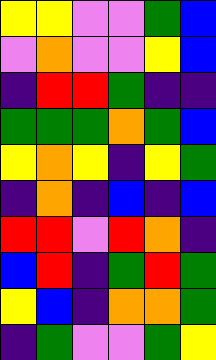[["yellow", "yellow", "violet", "violet", "green", "blue"], ["violet", "orange", "violet", "violet", "yellow", "blue"], ["indigo", "red", "red", "green", "indigo", "indigo"], ["green", "green", "green", "orange", "green", "blue"], ["yellow", "orange", "yellow", "indigo", "yellow", "green"], ["indigo", "orange", "indigo", "blue", "indigo", "blue"], ["red", "red", "violet", "red", "orange", "indigo"], ["blue", "red", "indigo", "green", "red", "green"], ["yellow", "blue", "indigo", "orange", "orange", "green"], ["indigo", "green", "violet", "violet", "green", "yellow"]]